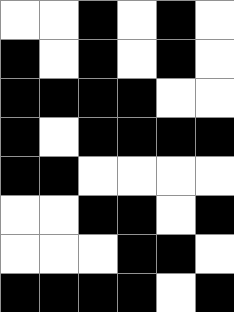[["white", "white", "black", "white", "black", "white"], ["black", "white", "black", "white", "black", "white"], ["black", "black", "black", "black", "white", "white"], ["black", "white", "black", "black", "black", "black"], ["black", "black", "white", "white", "white", "white"], ["white", "white", "black", "black", "white", "black"], ["white", "white", "white", "black", "black", "white"], ["black", "black", "black", "black", "white", "black"]]